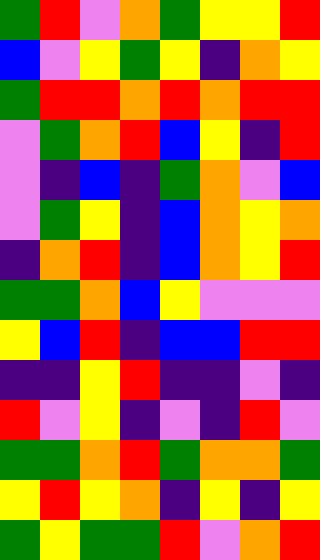[["green", "red", "violet", "orange", "green", "yellow", "yellow", "red"], ["blue", "violet", "yellow", "green", "yellow", "indigo", "orange", "yellow"], ["green", "red", "red", "orange", "red", "orange", "red", "red"], ["violet", "green", "orange", "red", "blue", "yellow", "indigo", "red"], ["violet", "indigo", "blue", "indigo", "green", "orange", "violet", "blue"], ["violet", "green", "yellow", "indigo", "blue", "orange", "yellow", "orange"], ["indigo", "orange", "red", "indigo", "blue", "orange", "yellow", "red"], ["green", "green", "orange", "blue", "yellow", "violet", "violet", "violet"], ["yellow", "blue", "red", "indigo", "blue", "blue", "red", "red"], ["indigo", "indigo", "yellow", "red", "indigo", "indigo", "violet", "indigo"], ["red", "violet", "yellow", "indigo", "violet", "indigo", "red", "violet"], ["green", "green", "orange", "red", "green", "orange", "orange", "green"], ["yellow", "red", "yellow", "orange", "indigo", "yellow", "indigo", "yellow"], ["green", "yellow", "green", "green", "red", "violet", "orange", "red"]]